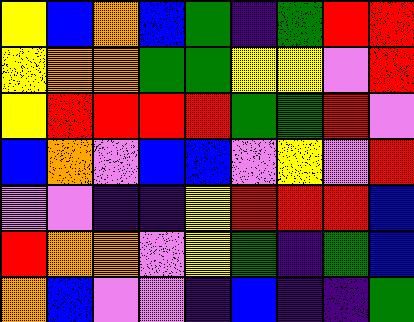[["yellow", "blue", "orange", "blue", "green", "indigo", "green", "red", "red"], ["yellow", "orange", "orange", "green", "green", "yellow", "yellow", "violet", "red"], ["yellow", "red", "red", "red", "red", "green", "green", "red", "violet"], ["blue", "orange", "violet", "blue", "blue", "violet", "yellow", "violet", "red"], ["violet", "violet", "indigo", "indigo", "yellow", "red", "red", "red", "blue"], ["red", "orange", "orange", "violet", "yellow", "green", "indigo", "green", "blue"], ["orange", "blue", "violet", "violet", "indigo", "blue", "indigo", "indigo", "green"]]